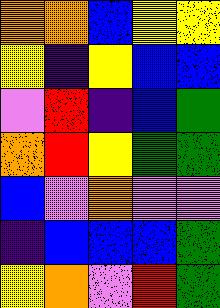[["orange", "orange", "blue", "yellow", "yellow"], ["yellow", "indigo", "yellow", "blue", "blue"], ["violet", "red", "indigo", "blue", "green"], ["orange", "red", "yellow", "green", "green"], ["blue", "violet", "orange", "violet", "violet"], ["indigo", "blue", "blue", "blue", "green"], ["yellow", "orange", "violet", "red", "green"]]